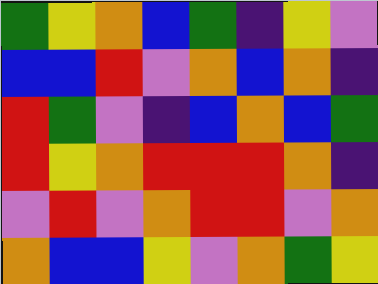[["green", "yellow", "orange", "blue", "green", "indigo", "yellow", "violet"], ["blue", "blue", "red", "violet", "orange", "blue", "orange", "indigo"], ["red", "green", "violet", "indigo", "blue", "orange", "blue", "green"], ["red", "yellow", "orange", "red", "red", "red", "orange", "indigo"], ["violet", "red", "violet", "orange", "red", "red", "violet", "orange"], ["orange", "blue", "blue", "yellow", "violet", "orange", "green", "yellow"]]